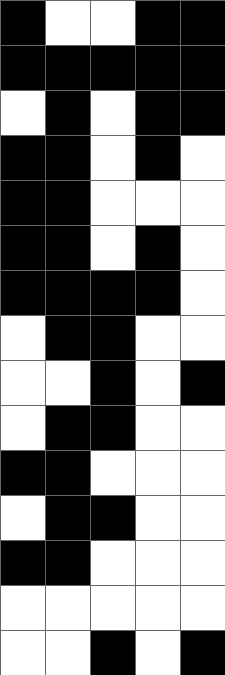[["black", "white", "white", "black", "black"], ["black", "black", "black", "black", "black"], ["white", "black", "white", "black", "black"], ["black", "black", "white", "black", "white"], ["black", "black", "white", "white", "white"], ["black", "black", "white", "black", "white"], ["black", "black", "black", "black", "white"], ["white", "black", "black", "white", "white"], ["white", "white", "black", "white", "black"], ["white", "black", "black", "white", "white"], ["black", "black", "white", "white", "white"], ["white", "black", "black", "white", "white"], ["black", "black", "white", "white", "white"], ["white", "white", "white", "white", "white"], ["white", "white", "black", "white", "black"]]